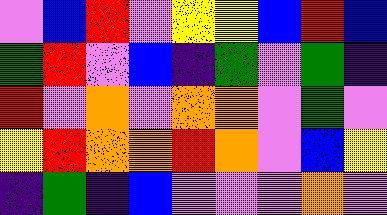[["violet", "blue", "red", "violet", "yellow", "yellow", "blue", "red", "blue"], ["green", "red", "violet", "blue", "indigo", "green", "violet", "green", "indigo"], ["red", "violet", "orange", "violet", "orange", "orange", "violet", "green", "violet"], ["yellow", "red", "orange", "orange", "red", "orange", "violet", "blue", "yellow"], ["indigo", "green", "indigo", "blue", "violet", "violet", "violet", "orange", "violet"]]